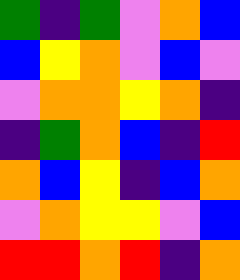[["green", "indigo", "green", "violet", "orange", "blue"], ["blue", "yellow", "orange", "violet", "blue", "violet"], ["violet", "orange", "orange", "yellow", "orange", "indigo"], ["indigo", "green", "orange", "blue", "indigo", "red"], ["orange", "blue", "yellow", "indigo", "blue", "orange"], ["violet", "orange", "yellow", "yellow", "violet", "blue"], ["red", "red", "orange", "red", "indigo", "orange"]]